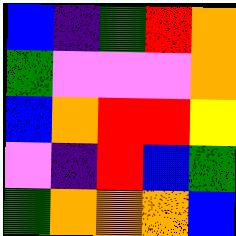[["blue", "indigo", "green", "red", "orange"], ["green", "violet", "violet", "violet", "orange"], ["blue", "orange", "red", "red", "yellow"], ["violet", "indigo", "red", "blue", "green"], ["green", "orange", "orange", "orange", "blue"]]